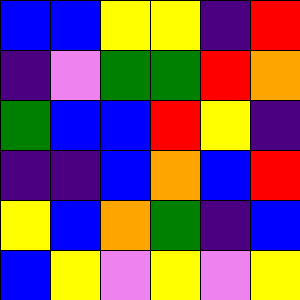[["blue", "blue", "yellow", "yellow", "indigo", "red"], ["indigo", "violet", "green", "green", "red", "orange"], ["green", "blue", "blue", "red", "yellow", "indigo"], ["indigo", "indigo", "blue", "orange", "blue", "red"], ["yellow", "blue", "orange", "green", "indigo", "blue"], ["blue", "yellow", "violet", "yellow", "violet", "yellow"]]